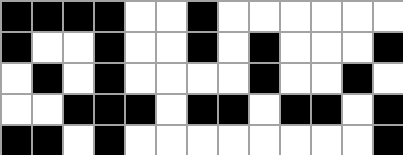[["black", "black", "black", "black", "white", "white", "black", "white", "white", "white", "white", "white", "white"], ["black", "white", "white", "black", "white", "white", "black", "white", "black", "white", "white", "white", "black"], ["white", "black", "white", "black", "white", "white", "white", "white", "black", "white", "white", "black", "white"], ["white", "white", "black", "black", "black", "white", "black", "black", "white", "black", "black", "white", "black"], ["black", "black", "white", "black", "white", "white", "white", "white", "white", "white", "white", "white", "black"]]